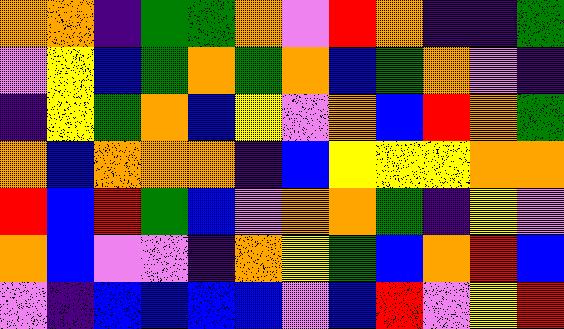[["orange", "orange", "indigo", "green", "green", "orange", "violet", "red", "orange", "indigo", "indigo", "green"], ["violet", "yellow", "blue", "green", "orange", "green", "orange", "blue", "green", "orange", "violet", "indigo"], ["indigo", "yellow", "green", "orange", "blue", "yellow", "violet", "orange", "blue", "red", "orange", "green"], ["orange", "blue", "orange", "orange", "orange", "indigo", "blue", "yellow", "yellow", "yellow", "orange", "orange"], ["red", "blue", "red", "green", "blue", "violet", "orange", "orange", "green", "indigo", "yellow", "violet"], ["orange", "blue", "violet", "violet", "indigo", "orange", "yellow", "green", "blue", "orange", "red", "blue"], ["violet", "indigo", "blue", "blue", "blue", "blue", "violet", "blue", "red", "violet", "yellow", "red"]]